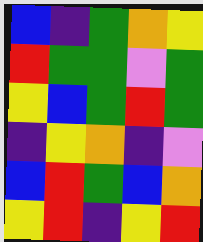[["blue", "indigo", "green", "orange", "yellow"], ["red", "green", "green", "violet", "green"], ["yellow", "blue", "green", "red", "green"], ["indigo", "yellow", "orange", "indigo", "violet"], ["blue", "red", "green", "blue", "orange"], ["yellow", "red", "indigo", "yellow", "red"]]